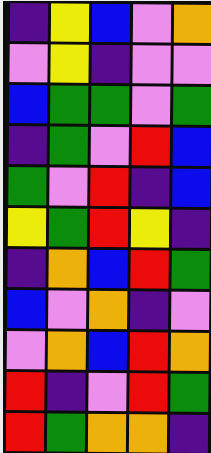[["indigo", "yellow", "blue", "violet", "orange"], ["violet", "yellow", "indigo", "violet", "violet"], ["blue", "green", "green", "violet", "green"], ["indigo", "green", "violet", "red", "blue"], ["green", "violet", "red", "indigo", "blue"], ["yellow", "green", "red", "yellow", "indigo"], ["indigo", "orange", "blue", "red", "green"], ["blue", "violet", "orange", "indigo", "violet"], ["violet", "orange", "blue", "red", "orange"], ["red", "indigo", "violet", "red", "green"], ["red", "green", "orange", "orange", "indigo"]]